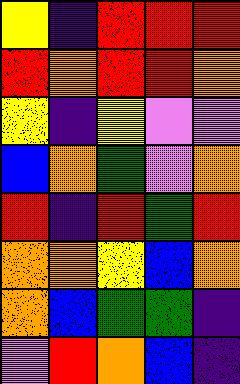[["yellow", "indigo", "red", "red", "red"], ["red", "orange", "red", "red", "orange"], ["yellow", "indigo", "yellow", "violet", "violet"], ["blue", "orange", "green", "violet", "orange"], ["red", "indigo", "red", "green", "red"], ["orange", "orange", "yellow", "blue", "orange"], ["orange", "blue", "green", "green", "indigo"], ["violet", "red", "orange", "blue", "indigo"]]